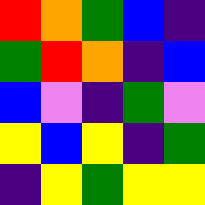[["red", "orange", "green", "blue", "indigo"], ["green", "red", "orange", "indigo", "blue"], ["blue", "violet", "indigo", "green", "violet"], ["yellow", "blue", "yellow", "indigo", "green"], ["indigo", "yellow", "green", "yellow", "yellow"]]